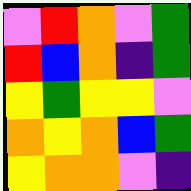[["violet", "red", "orange", "violet", "green"], ["red", "blue", "orange", "indigo", "green"], ["yellow", "green", "yellow", "yellow", "violet"], ["orange", "yellow", "orange", "blue", "green"], ["yellow", "orange", "orange", "violet", "indigo"]]